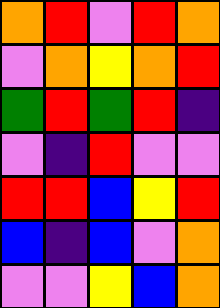[["orange", "red", "violet", "red", "orange"], ["violet", "orange", "yellow", "orange", "red"], ["green", "red", "green", "red", "indigo"], ["violet", "indigo", "red", "violet", "violet"], ["red", "red", "blue", "yellow", "red"], ["blue", "indigo", "blue", "violet", "orange"], ["violet", "violet", "yellow", "blue", "orange"]]